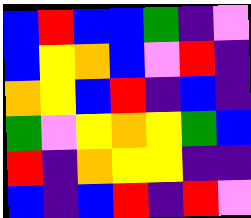[["blue", "red", "blue", "blue", "green", "indigo", "violet"], ["blue", "yellow", "orange", "blue", "violet", "red", "indigo"], ["orange", "yellow", "blue", "red", "indigo", "blue", "indigo"], ["green", "violet", "yellow", "orange", "yellow", "green", "blue"], ["red", "indigo", "orange", "yellow", "yellow", "indigo", "indigo"], ["blue", "indigo", "blue", "red", "indigo", "red", "violet"]]